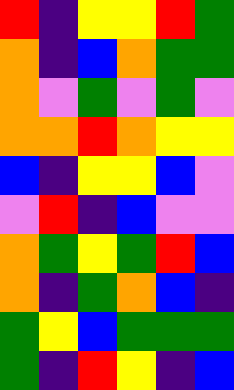[["red", "indigo", "yellow", "yellow", "red", "green"], ["orange", "indigo", "blue", "orange", "green", "green"], ["orange", "violet", "green", "violet", "green", "violet"], ["orange", "orange", "red", "orange", "yellow", "yellow"], ["blue", "indigo", "yellow", "yellow", "blue", "violet"], ["violet", "red", "indigo", "blue", "violet", "violet"], ["orange", "green", "yellow", "green", "red", "blue"], ["orange", "indigo", "green", "orange", "blue", "indigo"], ["green", "yellow", "blue", "green", "green", "green"], ["green", "indigo", "red", "yellow", "indigo", "blue"]]